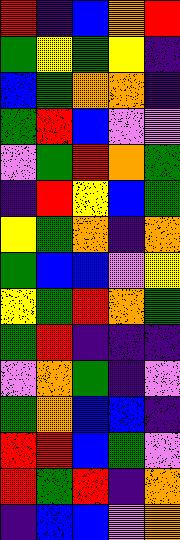[["red", "indigo", "blue", "orange", "red"], ["green", "yellow", "green", "yellow", "indigo"], ["blue", "green", "orange", "orange", "indigo"], ["green", "red", "blue", "violet", "violet"], ["violet", "green", "red", "orange", "green"], ["indigo", "red", "yellow", "blue", "green"], ["yellow", "green", "orange", "indigo", "orange"], ["green", "blue", "blue", "violet", "yellow"], ["yellow", "green", "red", "orange", "green"], ["green", "red", "indigo", "indigo", "indigo"], ["violet", "orange", "green", "indigo", "violet"], ["green", "orange", "blue", "blue", "indigo"], ["red", "red", "blue", "green", "violet"], ["red", "green", "red", "indigo", "orange"], ["indigo", "blue", "blue", "violet", "orange"]]